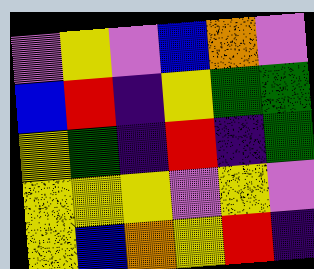[["violet", "yellow", "violet", "blue", "orange", "violet"], ["blue", "red", "indigo", "yellow", "green", "green"], ["yellow", "green", "indigo", "red", "indigo", "green"], ["yellow", "yellow", "yellow", "violet", "yellow", "violet"], ["yellow", "blue", "orange", "yellow", "red", "indigo"]]